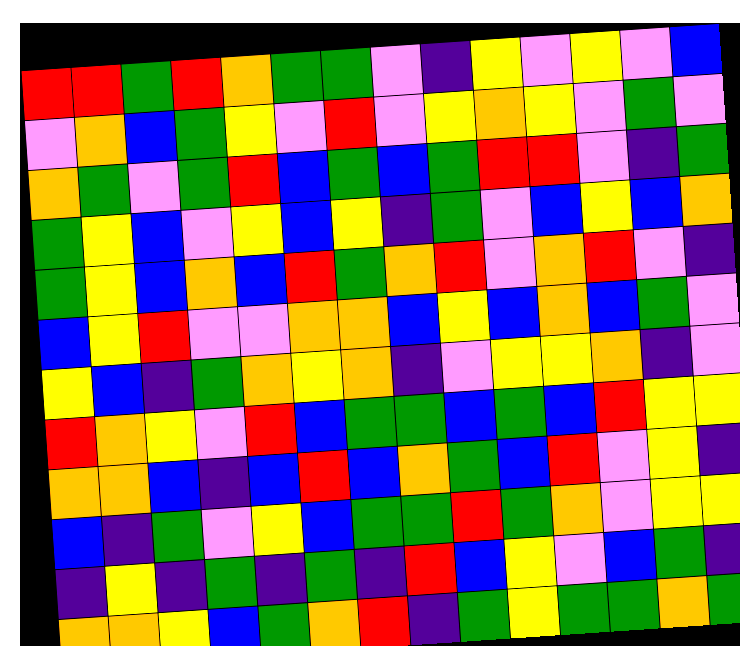[["red", "red", "green", "red", "orange", "green", "green", "violet", "indigo", "yellow", "violet", "yellow", "violet", "blue"], ["violet", "orange", "blue", "green", "yellow", "violet", "red", "violet", "yellow", "orange", "yellow", "violet", "green", "violet"], ["orange", "green", "violet", "green", "red", "blue", "green", "blue", "green", "red", "red", "violet", "indigo", "green"], ["green", "yellow", "blue", "violet", "yellow", "blue", "yellow", "indigo", "green", "violet", "blue", "yellow", "blue", "orange"], ["green", "yellow", "blue", "orange", "blue", "red", "green", "orange", "red", "violet", "orange", "red", "violet", "indigo"], ["blue", "yellow", "red", "violet", "violet", "orange", "orange", "blue", "yellow", "blue", "orange", "blue", "green", "violet"], ["yellow", "blue", "indigo", "green", "orange", "yellow", "orange", "indigo", "violet", "yellow", "yellow", "orange", "indigo", "violet"], ["red", "orange", "yellow", "violet", "red", "blue", "green", "green", "blue", "green", "blue", "red", "yellow", "yellow"], ["orange", "orange", "blue", "indigo", "blue", "red", "blue", "orange", "green", "blue", "red", "violet", "yellow", "indigo"], ["blue", "indigo", "green", "violet", "yellow", "blue", "green", "green", "red", "green", "orange", "violet", "yellow", "yellow"], ["indigo", "yellow", "indigo", "green", "indigo", "green", "indigo", "red", "blue", "yellow", "violet", "blue", "green", "indigo"], ["orange", "orange", "yellow", "blue", "green", "orange", "red", "indigo", "green", "yellow", "green", "green", "orange", "green"]]